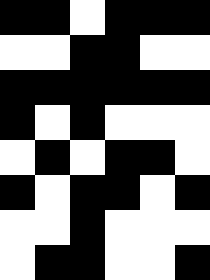[["black", "black", "white", "black", "black", "black"], ["white", "white", "black", "black", "white", "white"], ["black", "black", "black", "black", "black", "black"], ["black", "white", "black", "white", "white", "white"], ["white", "black", "white", "black", "black", "white"], ["black", "white", "black", "black", "white", "black"], ["white", "white", "black", "white", "white", "white"], ["white", "black", "black", "white", "white", "black"]]